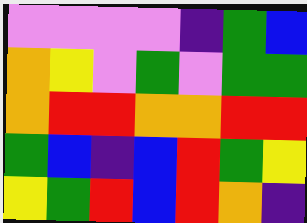[["violet", "violet", "violet", "violet", "indigo", "green", "blue"], ["orange", "yellow", "violet", "green", "violet", "green", "green"], ["orange", "red", "red", "orange", "orange", "red", "red"], ["green", "blue", "indigo", "blue", "red", "green", "yellow"], ["yellow", "green", "red", "blue", "red", "orange", "indigo"]]